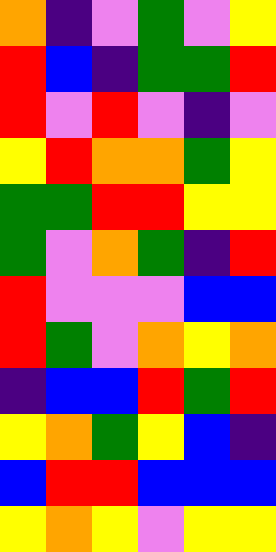[["orange", "indigo", "violet", "green", "violet", "yellow"], ["red", "blue", "indigo", "green", "green", "red"], ["red", "violet", "red", "violet", "indigo", "violet"], ["yellow", "red", "orange", "orange", "green", "yellow"], ["green", "green", "red", "red", "yellow", "yellow"], ["green", "violet", "orange", "green", "indigo", "red"], ["red", "violet", "violet", "violet", "blue", "blue"], ["red", "green", "violet", "orange", "yellow", "orange"], ["indigo", "blue", "blue", "red", "green", "red"], ["yellow", "orange", "green", "yellow", "blue", "indigo"], ["blue", "red", "red", "blue", "blue", "blue"], ["yellow", "orange", "yellow", "violet", "yellow", "yellow"]]